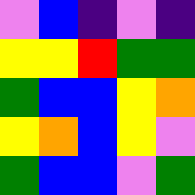[["violet", "blue", "indigo", "violet", "indigo"], ["yellow", "yellow", "red", "green", "green"], ["green", "blue", "blue", "yellow", "orange"], ["yellow", "orange", "blue", "yellow", "violet"], ["green", "blue", "blue", "violet", "green"]]